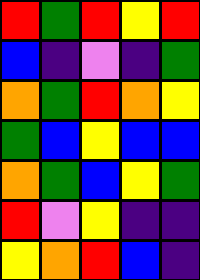[["red", "green", "red", "yellow", "red"], ["blue", "indigo", "violet", "indigo", "green"], ["orange", "green", "red", "orange", "yellow"], ["green", "blue", "yellow", "blue", "blue"], ["orange", "green", "blue", "yellow", "green"], ["red", "violet", "yellow", "indigo", "indigo"], ["yellow", "orange", "red", "blue", "indigo"]]